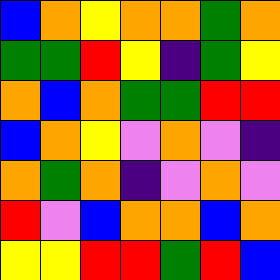[["blue", "orange", "yellow", "orange", "orange", "green", "orange"], ["green", "green", "red", "yellow", "indigo", "green", "yellow"], ["orange", "blue", "orange", "green", "green", "red", "red"], ["blue", "orange", "yellow", "violet", "orange", "violet", "indigo"], ["orange", "green", "orange", "indigo", "violet", "orange", "violet"], ["red", "violet", "blue", "orange", "orange", "blue", "orange"], ["yellow", "yellow", "red", "red", "green", "red", "blue"]]